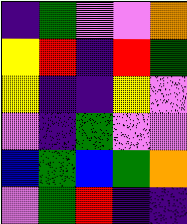[["indigo", "green", "violet", "violet", "orange"], ["yellow", "red", "indigo", "red", "green"], ["yellow", "indigo", "indigo", "yellow", "violet"], ["violet", "indigo", "green", "violet", "violet"], ["blue", "green", "blue", "green", "orange"], ["violet", "green", "red", "indigo", "indigo"]]